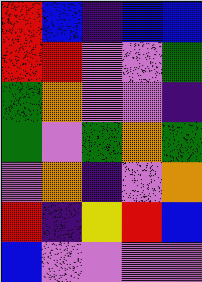[["red", "blue", "indigo", "blue", "blue"], ["red", "red", "violet", "violet", "green"], ["green", "orange", "violet", "violet", "indigo"], ["green", "violet", "green", "orange", "green"], ["violet", "orange", "indigo", "violet", "orange"], ["red", "indigo", "yellow", "red", "blue"], ["blue", "violet", "violet", "violet", "violet"]]